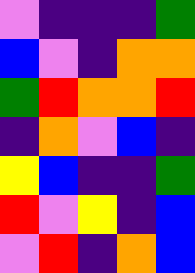[["violet", "indigo", "indigo", "indigo", "green"], ["blue", "violet", "indigo", "orange", "orange"], ["green", "red", "orange", "orange", "red"], ["indigo", "orange", "violet", "blue", "indigo"], ["yellow", "blue", "indigo", "indigo", "green"], ["red", "violet", "yellow", "indigo", "blue"], ["violet", "red", "indigo", "orange", "blue"]]